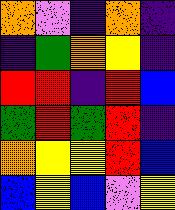[["orange", "violet", "indigo", "orange", "indigo"], ["indigo", "green", "orange", "yellow", "indigo"], ["red", "red", "indigo", "red", "blue"], ["green", "red", "green", "red", "indigo"], ["orange", "yellow", "yellow", "red", "blue"], ["blue", "yellow", "blue", "violet", "yellow"]]